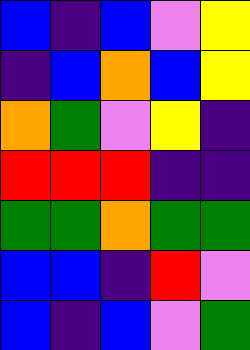[["blue", "indigo", "blue", "violet", "yellow"], ["indigo", "blue", "orange", "blue", "yellow"], ["orange", "green", "violet", "yellow", "indigo"], ["red", "red", "red", "indigo", "indigo"], ["green", "green", "orange", "green", "green"], ["blue", "blue", "indigo", "red", "violet"], ["blue", "indigo", "blue", "violet", "green"]]